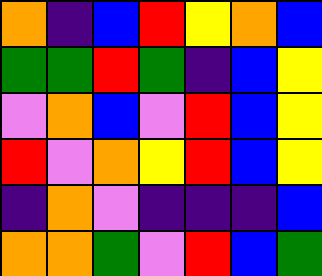[["orange", "indigo", "blue", "red", "yellow", "orange", "blue"], ["green", "green", "red", "green", "indigo", "blue", "yellow"], ["violet", "orange", "blue", "violet", "red", "blue", "yellow"], ["red", "violet", "orange", "yellow", "red", "blue", "yellow"], ["indigo", "orange", "violet", "indigo", "indigo", "indigo", "blue"], ["orange", "orange", "green", "violet", "red", "blue", "green"]]